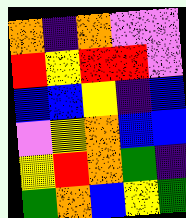[["orange", "indigo", "orange", "violet", "violet"], ["red", "yellow", "red", "red", "violet"], ["blue", "blue", "yellow", "indigo", "blue"], ["violet", "yellow", "orange", "blue", "blue"], ["yellow", "red", "orange", "green", "indigo"], ["green", "orange", "blue", "yellow", "green"]]